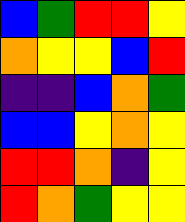[["blue", "green", "red", "red", "yellow"], ["orange", "yellow", "yellow", "blue", "red"], ["indigo", "indigo", "blue", "orange", "green"], ["blue", "blue", "yellow", "orange", "yellow"], ["red", "red", "orange", "indigo", "yellow"], ["red", "orange", "green", "yellow", "yellow"]]